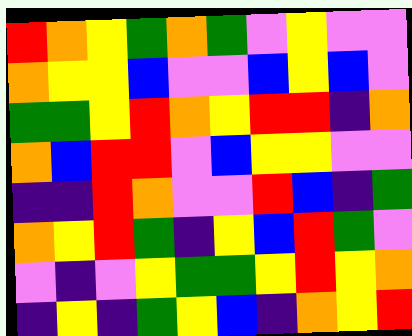[["red", "orange", "yellow", "green", "orange", "green", "violet", "yellow", "violet", "violet"], ["orange", "yellow", "yellow", "blue", "violet", "violet", "blue", "yellow", "blue", "violet"], ["green", "green", "yellow", "red", "orange", "yellow", "red", "red", "indigo", "orange"], ["orange", "blue", "red", "red", "violet", "blue", "yellow", "yellow", "violet", "violet"], ["indigo", "indigo", "red", "orange", "violet", "violet", "red", "blue", "indigo", "green"], ["orange", "yellow", "red", "green", "indigo", "yellow", "blue", "red", "green", "violet"], ["violet", "indigo", "violet", "yellow", "green", "green", "yellow", "red", "yellow", "orange"], ["indigo", "yellow", "indigo", "green", "yellow", "blue", "indigo", "orange", "yellow", "red"]]